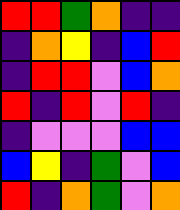[["red", "red", "green", "orange", "indigo", "indigo"], ["indigo", "orange", "yellow", "indigo", "blue", "red"], ["indigo", "red", "red", "violet", "blue", "orange"], ["red", "indigo", "red", "violet", "red", "indigo"], ["indigo", "violet", "violet", "violet", "blue", "blue"], ["blue", "yellow", "indigo", "green", "violet", "blue"], ["red", "indigo", "orange", "green", "violet", "orange"]]